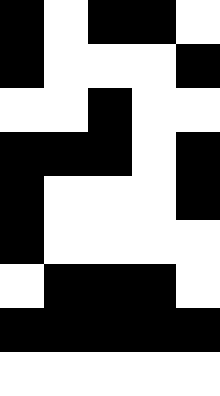[["black", "white", "black", "black", "white"], ["black", "white", "white", "white", "black"], ["white", "white", "black", "white", "white"], ["black", "black", "black", "white", "black"], ["black", "white", "white", "white", "black"], ["black", "white", "white", "white", "white"], ["white", "black", "black", "black", "white"], ["black", "black", "black", "black", "black"], ["white", "white", "white", "white", "white"]]